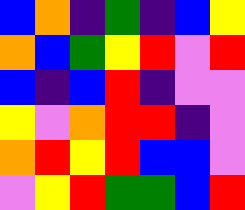[["blue", "orange", "indigo", "green", "indigo", "blue", "yellow"], ["orange", "blue", "green", "yellow", "red", "violet", "red"], ["blue", "indigo", "blue", "red", "indigo", "violet", "violet"], ["yellow", "violet", "orange", "red", "red", "indigo", "violet"], ["orange", "red", "yellow", "red", "blue", "blue", "violet"], ["violet", "yellow", "red", "green", "green", "blue", "red"]]